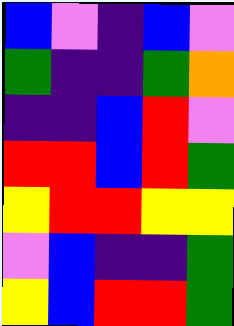[["blue", "violet", "indigo", "blue", "violet"], ["green", "indigo", "indigo", "green", "orange"], ["indigo", "indigo", "blue", "red", "violet"], ["red", "red", "blue", "red", "green"], ["yellow", "red", "red", "yellow", "yellow"], ["violet", "blue", "indigo", "indigo", "green"], ["yellow", "blue", "red", "red", "green"]]